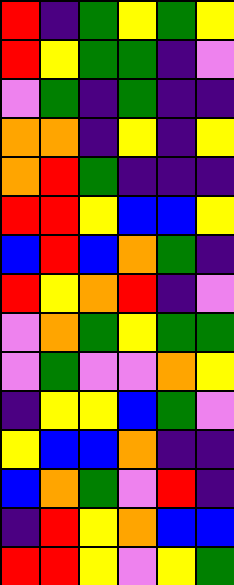[["red", "indigo", "green", "yellow", "green", "yellow"], ["red", "yellow", "green", "green", "indigo", "violet"], ["violet", "green", "indigo", "green", "indigo", "indigo"], ["orange", "orange", "indigo", "yellow", "indigo", "yellow"], ["orange", "red", "green", "indigo", "indigo", "indigo"], ["red", "red", "yellow", "blue", "blue", "yellow"], ["blue", "red", "blue", "orange", "green", "indigo"], ["red", "yellow", "orange", "red", "indigo", "violet"], ["violet", "orange", "green", "yellow", "green", "green"], ["violet", "green", "violet", "violet", "orange", "yellow"], ["indigo", "yellow", "yellow", "blue", "green", "violet"], ["yellow", "blue", "blue", "orange", "indigo", "indigo"], ["blue", "orange", "green", "violet", "red", "indigo"], ["indigo", "red", "yellow", "orange", "blue", "blue"], ["red", "red", "yellow", "violet", "yellow", "green"]]